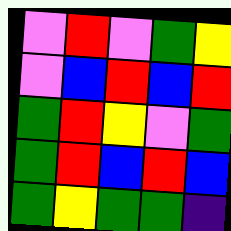[["violet", "red", "violet", "green", "yellow"], ["violet", "blue", "red", "blue", "red"], ["green", "red", "yellow", "violet", "green"], ["green", "red", "blue", "red", "blue"], ["green", "yellow", "green", "green", "indigo"]]